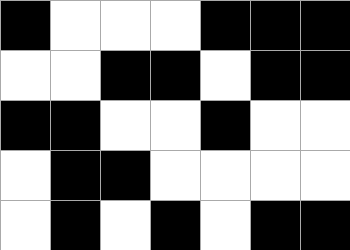[["black", "white", "white", "white", "black", "black", "black"], ["white", "white", "black", "black", "white", "black", "black"], ["black", "black", "white", "white", "black", "white", "white"], ["white", "black", "black", "white", "white", "white", "white"], ["white", "black", "white", "black", "white", "black", "black"]]